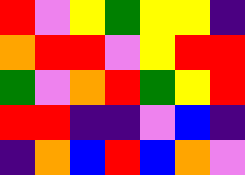[["red", "violet", "yellow", "green", "yellow", "yellow", "indigo"], ["orange", "red", "red", "violet", "yellow", "red", "red"], ["green", "violet", "orange", "red", "green", "yellow", "red"], ["red", "red", "indigo", "indigo", "violet", "blue", "indigo"], ["indigo", "orange", "blue", "red", "blue", "orange", "violet"]]